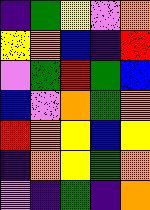[["indigo", "green", "yellow", "violet", "orange"], ["yellow", "orange", "blue", "indigo", "red"], ["violet", "green", "red", "green", "blue"], ["blue", "violet", "orange", "green", "orange"], ["red", "orange", "yellow", "blue", "yellow"], ["indigo", "orange", "yellow", "green", "orange"], ["violet", "indigo", "green", "indigo", "orange"]]